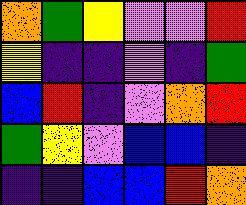[["orange", "green", "yellow", "violet", "violet", "red"], ["yellow", "indigo", "indigo", "violet", "indigo", "green"], ["blue", "red", "indigo", "violet", "orange", "red"], ["green", "yellow", "violet", "blue", "blue", "indigo"], ["indigo", "indigo", "blue", "blue", "red", "orange"]]